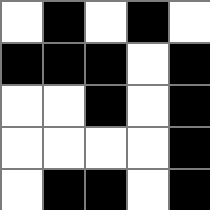[["white", "black", "white", "black", "white"], ["black", "black", "black", "white", "black"], ["white", "white", "black", "white", "black"], ["white", "white", "white", "white", "black"], ["white", "black", "black", "white", "black"]]